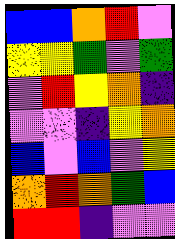[["blue", "blue", "orange", "red", "violet"], ["yellow", "yellow", "green", "violet", "green"], ["violet", "red", "yellow", "orange", "indigo"], ["violet", "violet", "indigo", "yellow", "orange"], ["blue", "violet", "blue", "violet", "yellow"], ["orange", "red", "orange", "green", "blue"], ["red", "red", "indigo", "violet", "violet"]]